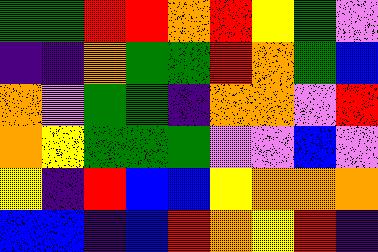[["green", "green", "red", "red", "orange", "red", "yellow", "green", "violet"], ["indigo", "indigo", "orange", "green", "green", "red", "orange", "green", "blue"], ["orange", "violet", "green", "green", "indigo", "orange", "orange", "violet", "red"], ["orange", "yellow", "green", "green", "green", "violet", "violet", "blue", "violet"], ["yellow", "indigo", "red", "blue", "blue", "yellow", "orange", "orange", "orange"], ["blue", "blue", "indigo", "blue", "red", "orange", "yellow", "red", "indigo"]]